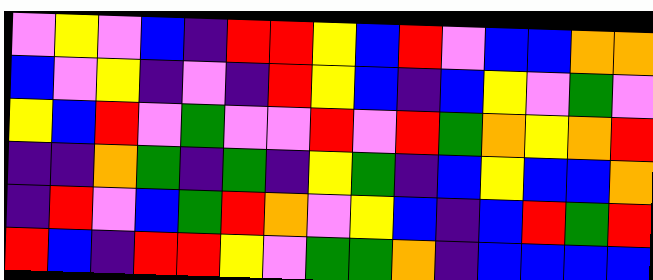[["violet", "yellow", "violet", "blue", "indigo", "red", "red", "yellow", "blue", "red", "violet", "blue", "blue", "orange", "orange"], ["blue", "violet", "yellow", "indigo", "violet", "indigo", "red", "yellow", "blue", "indigo", "blue", "yellow", "violet", "green", "violet"], ["yellow", "blue", "red", "violet", "green", "violet", "violet", "red", "violet", "red", "green", "orange", "yellow", "orange", "red"], ["indigo", "indigo", "orange", "green", "indigo", "green", "indigo", "yellow", "green", "indigo", "blue", "yellow", "blue", "blue", "orange"], ["indigo", "red", "violet", "blue", "green", "red", "orange", "violet", "yellow", "blue", "indigo", "blue", "red", "green", "red"], ["red", "blue", "indigo", "red", "red", "yellow", "violet", "green", "green", "orange", "indigo", "blue", "blue", "blue", "blue"]]